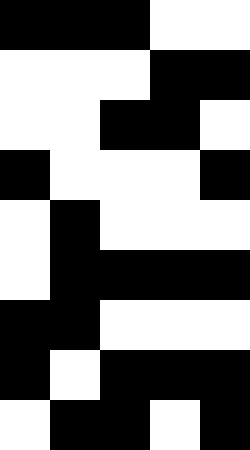[["black", "black", "black", "white", "white"], ["white", "white", "white", "black", "black"], ["white", "white", "black", "black", "white"], ["black", "white", "white", "white", "black"], ["white", "black", "white", "white", "white"], ["white", "black", "black", "black", "black"], ["black", "black", "white", "white", "white"], ["black", "white", "black", "black", "black"], ["white", "black", "black", "white", "black"]]